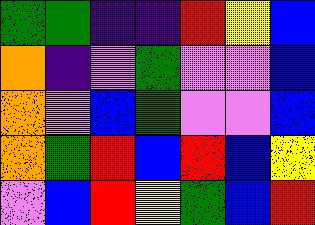[["green", "green", "indigo", "indigo", "red", "yellow", "blue"], ["orange", "indigo", "violet", "green", "violet", "violet", "blue"], ["orange", "violet", "blue", "green", "violet", "violet", "blue"], ["orange", "green", "red", "blue", "red", "blue", "yellow"], ["violet", "blue", "red", "yellow", "green", "blue", "red"]]